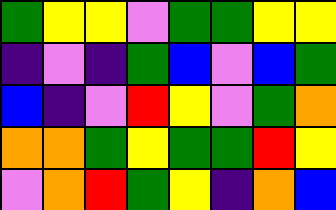[["green", "yellow", "yellow", "violet", "green", "green", "yellow", "yellow"], ["indigo", "violet", "indigo", "green", "blue", "violet", "blue", "green"], ["blue", "indigo", "violet", "red", "yellow", "violet", "green", "orange"], ["orange", "orange", "green", "yellow", "green", "green", "red", "yellow"], ["violet", "orange", "red", "green", "yellow", "indigo", "orange", "blue"]]